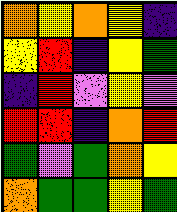[["orange", "yellow", "orange", "yellow", "indigo"], ["yellow", "red", "indigo", "yellow", "green"], ["indigo", "red", "violet", "yellow", "violet"], ["red", "red", "indigo", "orange", "red"], ["green", "violet", "green", "orange", "yellow"], ["orange", "green", "green", "yellow", "green"]]